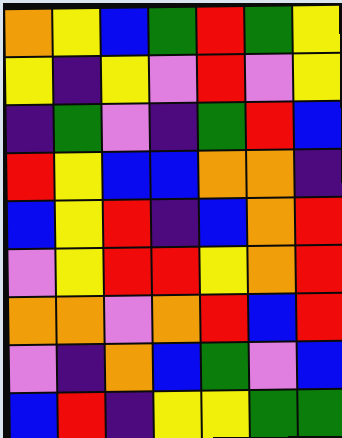[["orange", "yellow", "blue", "green", "red", "green", "yellow"], ["yellow", "indigo", "yellow", "violet", "red", "violet", "yellow"], ["indigo", "green", "violet", "indigo", "green", "red", "blue"], ["red", "yellow", "blue", "blue", "orange", "orange", "indigo"], ["blue", "yellow", "red", "indigo", "blue", "orange", "red"], ["violet", "yellow", "red", "red", "yellow", "orange", "red"], ["orange", "orange", "violet", "orange", "red", "blue", "red"], ["violet", "indigo", "orange", "blue", "green", "violet", "blue"], ["blue", "red", "indigo", "yellow", "yellow", "green", "green"]]